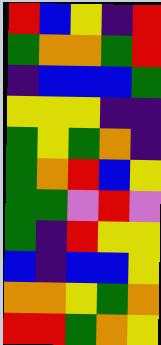[["red", "blue", "yellow", "indigo", "red"], ["green", "orange", "orange", "green", "red"], ["indigo", "blue", "blue", "blue", "green"], ["yellow", "yellow", "yellow", "indigo", "indigo"], ["green", "yellow", "green", "orange", "indigo"], ["green", "orange", "red", "blue", "yellow"], ["green", "green", "violet", "red", "violet"], ["green", "indigo", "red", "yellow", "yellow"], ["blue", "indigo", "blue", "blue", "yellow"], ["orange", "orange", "yellow", "green", "orange"], ["red", "red", "green", "orange", "yellow"]]